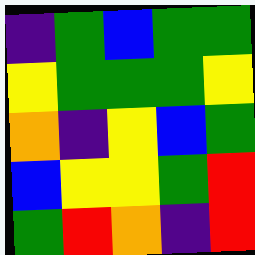[["indigo", "green", "blue", "green", "green"], ["yellow", "green", "green", "green", "yellow"], ["orange", "indigo", "yellow", "blue", "green"], ["blue", "yellow", "yellow", "green", "red"], ["green", "red", "orange", "indigo", "red"]]